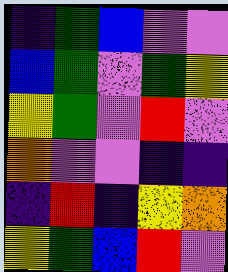[["indigo", "green", "blue", "violet", "violet"], ["blue", "green", "violet", "green", "yellow"], ["yellow", "green", "violet", "red", "violet"], ["orange", "violet", "violet", "indigo", "indigo"], ["indigo", "red", "indigo", "yellow", "orange"], ["yellow", "green", "blue", "red", "violet"]]